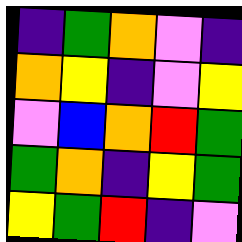[["indigo", "green", "orange", "violet", "indigo"], ["orange", "yellow", "indigo", "violet", "yellow"], ["violet", "blue", "orange", "red", "green"], ["green", "orange", "indigo", "yellow", "green"], ["yellow", "green", "red", "indigo", "violet"]]